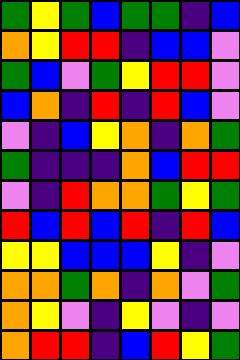[["green", "yellow", "green", "blue", "green", "green", "indigo", "blue"], ["orange", "yellow", "red", "red", "indigo", "blue", "blue", "violet"], ["green", "blue", "violet", "green", "yellow", "red", "red", "violet"], ["blue", "orange", "indigo", "red", "indigo", "red", "blue", "violet"], ["violet", "indigo", "blue", "yellow", "orange", "indigo", "orange", "green"], ["green", "indigo", "indigo", "indigo", "orange", "blue", "red", "red"], ["violet", "indigo", "red", "orange", "orange", "green", "yellow", "green"], ["red", "blue", "red", "blue", "red", "indigo", "red", "blue"], ["yellow", "yellow", "blue", "blue", "blue", "yellow", "indigo", "violet"], ["orange", "orange", "green", "orange", "indigo", "orange", "violet", "green"], ["orange", "yellow", "violet", "indigo", "yellow", "violet", "indigo", "violet"], ["orange", "red", "red", "indigo", "blue", "red", "yellow", "green"]]